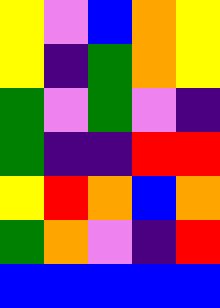[["yellow", "violet", "blue", "orange", "yellow"], ["yellow", "indigo", "green", "orange", "yellow"], ["green", "violet", "green", "violet", "indigo"], ["green", "indigo", "indigo", "red", "red"], ["yellow", "red", "orange", "blue", "orange"], ["green", "orange", "violet", "indigo", "red"], ["blue", "blue", "blue", "blue", "blue"]]